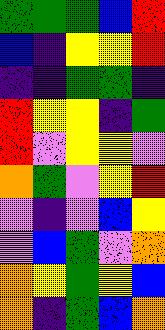[["green", "green", "green", "blue", "red"], ["blue", "indigo", "yellow", "yellow", "red"], ["indigo", "indigo", "green", "green", "indigo"], ["red", "yellow", "yellow", "indigo", "green"], ["red", "violet", "yellow", "yellow", "violet"], ["orange", "green", "violet", "yellow", "red"], ["violet", "indigo", "violet", "blue", "yellow"], ["violet", "blue", "green", "violet", "orange"], ["orange", "yellow", "green", "yellow", "blue"], ["orange", "indigo", "green", "blue", "orange"]]